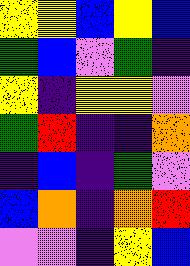[["yellow", "yellow", "blue", "yellow", "blue"], ["green", "blue", "violet", "green", "indigo"], ["yellow", "indigo", "yellow", "yellow", "violet"], ["green", "red", "indigo", "indigo", "orange"], ["indigo", "blue", "indigo", "green", "violet"], ["blue", "orange", "indigo", "orange", "red"], ["violet", "violet", "indigo", "yellow", "blue"]]